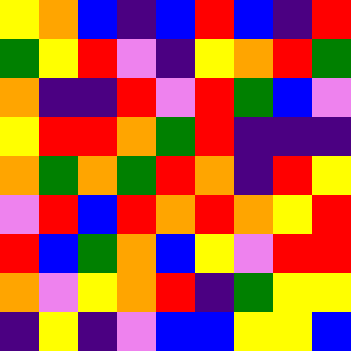[["yellow", "orange", "blue", "indigo", "blue", "red", "blue", "indigo", "red"], ["green", "yellow", "red", "violet", "indigo", "yellow", "orange", "red", "green"], ["orange", "indigo", "indigo", "red", "violet", "red", "green", "blue", "violet"], ["yellow", "red", "red", "orange", "green", "red", "indigo", "indigo", "indigo"], ["orange", "green", "orange", "green", "red", "orange", "indigo", "red", "yellow"], ["violet", "red", "blue", "red", "orange", "red", "orange", "yellow", "red"], ["red", "blue", "green", "orange", "blue", "yellow", "violet", "red", "red"], ["orange", "violet", "yellow", "orange", "red", "indigo", "green", "yellow", "yellow"], ["indigo", "yellow", "indigo", "violet", "blue", "blue", "yellow", "yellow", "blue"]]